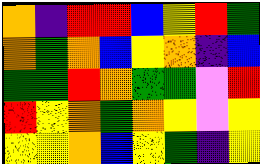[["orange", "indigo", "red", "red", "blue", "yellow", "red", "green"], ["orange", "green", "orange", "blue", "yellow", "orange", "indigo", "blue"], ["green", "green", "red", "orange", "green", "green", "violet", "red"], ["red", "yellow", "orange", "green", "orange", "yellow", "violet", "yellow"], ["yellow", "yellow", "orange", "blue", "yellow", "green", "indigo", "yellow"]]